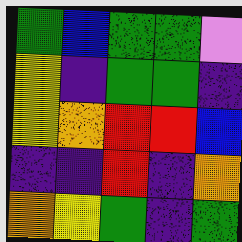[["green", "blue", "green", "green", "violet"], ["yellow", "indigo", "green", "green", "indigo"], ["yellow", "orange", "red", "red", "blue"], ["indigo", "indigo", "red", "indigo", "orange"], ["orange", "yellow", "green", "indigo", "green"]]